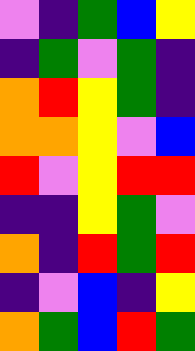[["violet", "indigo", "green", "blue", "yellow"], ["indigo", "green", "violet", "green", "indigo"], ["orange", "red", "yellow", "green", "indigo"], ["orange", "orange", "yellow", "violet", "blue"], ["red", "violet", "yellow", "red", "red"], ["indigo", "indigo", "yellow", "green", "violet"], ["orange", "indigo", "red", "green", "red"], ["indigo", "violet", "blue", "indigo", "yellow"], ["orange", "green", "blue", "red", "green"]]